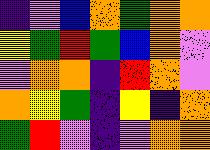[["indigo", "violet", "blue", "orange", "green", "orange", "orange"], ["yellow", "green", "red", "green", "blue", "orange", "violet"], ["violet", "orange", "orange", "indigo", "red", "orange", "violet"], ["orange", "yellow", "green", "indigo", "yellow", "indigo", "orange"], ["green", "red", "violet", "indigo", "violet", "orange", "orange"]]